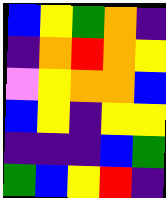[["blue", "yellow", "green", "orange", "indigo"], ["indigo", "orange", "red", "orange", "yellow"], ["violet", "yellow", "orange", "orange", "blue"], ["blue", "yellow", "indigo", "yellow", "yellow"], ["indigo", "indigo", "indigo", "blue", "green"], ["green", "blue", "yellow", "red", "indigo"]]